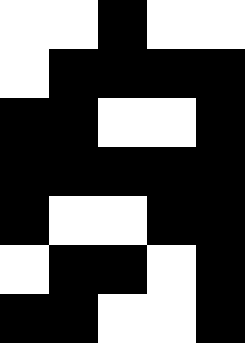[["white", "white", "black", "white", "white"], ["white", "black", "black", "black", "black"], ["black", "black", "white", "white", "black"], ["black", "black", "black", "black", "black"], ["black", "white", "white", "black", "black"], ["white", "black", "black", "white", "black"], ["black", "black", "white", "white", "black"]]